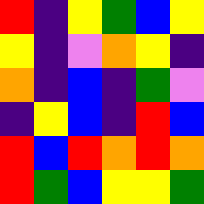[["red", "indigo", "yellow", "green", "blue", "yellow"], ["yellow", "indigo", "violet", "orange", "yellow", "indigo"], ["orange", "indigo", "blue", "indigo", "green", "violet"], ["indigo", "yellow", "blue", "indigo", "red", "blue"], ["red", "blue", "red", "orange", "red", "orange"], ["red", "green", "blue", "yellow", "yellow", "green"]]